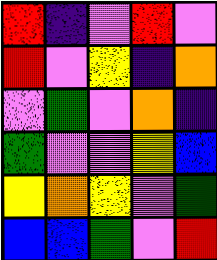[["red", "indigo", "violet", "red", "violet"], ["red", "violet", "yellow", "indigo", "orange"], ["violet", "green", "violet", "orange", "indigo"], ["green", "violet", "violet", "yellow", "blue"], ["yellow", "orange", "yellow", "violet", "green"], ["blue", "blue", "green", "violet", "red"]]